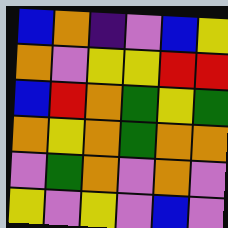[["blue", "orange", "indigo", "violet", "blue", "yellow"], ["orange", "violet", "yellow", "yellow", "red", "red"], ["blue", "red", "orange", "green", "yellow", "green"], ["orange", "yellow", "orange", "green", "orange", "orange"], ["violet", "green", "orange", "violet", "orange", "violet"], ["yellow", "violet", "yellow", "violet", "blue", "violet"]]